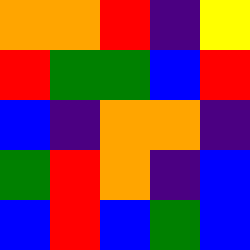[["orange", "orange", "red", "indigo", "yellow"], ["red", "green", "green", "blue", "red"], ["blue", "indigo", "orange", "orange", "indigo"], ["green", "red", "orange", "indigo", "blue"], ["blue", "red", "blue", "green", "blue"]]